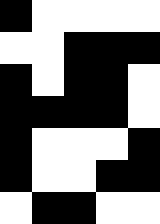[["black", "white", "white", "white", "white"], ["white", "white", "black", "black", "black"], ["black", "white", "black", "black", "white"], ["black", "black", "black", "black", "white"], ["black", "white", "white", "white", "black"], ["black", "white", "white", "black", "black"], ["white", "black", "black", "white", "white"]]